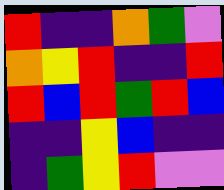[["red", "indigo", "indigo", "orange", "green", "violet"], ["orange", "yellow", "red", "indigo", "indigo", "red"], ["red", "blue", "red", "green", "red", "blue"], ["indigo", "indigo", "yellow", "blue", "indigo", "indigo"], ["indigo", "green", "yellow", "red", "violet", "violet"]]